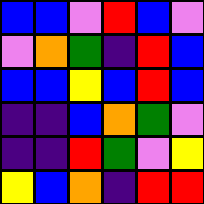[["blue", "blue", "violet", "red", "blue", "violet"], ["violet", "orange", "green", "indigo", "red", "blue"], ["blue", "blue", "yellow", "blue", "red", "blue"], ["indigo", "indigo", "blue", "orange", "green", "violet"], ["indigo", "indigo", "red", "green", "violet", "yellow"], ["yellow", "blue", "orange", "indigo", "red", "red"]]